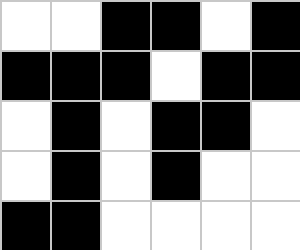[["white", "white", "black", "black", "white", "black"], ["black", "black", "black", "white", "black", "black"], ["white", "black", "white", "black", "black", "white"], ["white", "black", "white", "black", "white", "white"], ["black", "black", "white", "white", "white", "white"]]